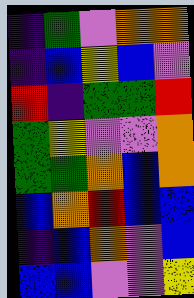[["indigo", "green", "violet", "orange", "orange"], ["indigo", "blue", "yellow", "blue", "violet"], ["red", "indigo", "green", "green", "red"], ["green", "yellow", "violet", "violet", "orange"], ["green", "green", "orange", "blue", "orange"], ["blue", "orange", "red", "blue", "blue"], ["indigo", "blue", "orange", "violet", "blue"], ["blue", "blue", "violet", "violet", "yellow"]]